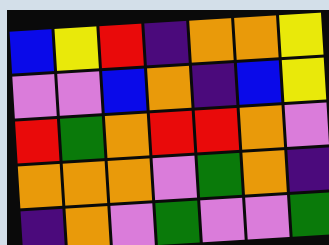[["blue", "yellow", "red", "indigo", "orange", "orange", "yellow"], ["violet", "violet", "blue", "orange", "indigo", "blue", "yellow"], ["red", "green", "orange", "red", "red", "orange", "violet"], ["orange", "orange", "orange", "violet", "green", "orange", "indigo"], ["indigo", "orange", "violet", "green", "violet", "violet", "green"]]